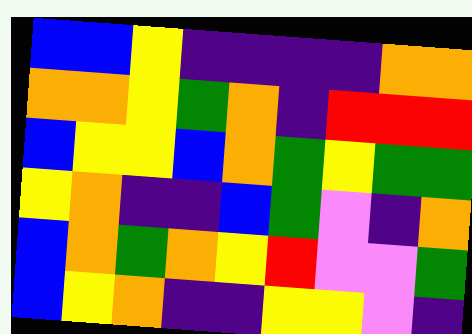[["blue", "blue", "yellow", "indigo", "indigo", "indigo", "indigo", "orange", "orange"], ["orange", "orange", "yellow", "green", "orange", "indigo", "red", "red", "red"], ["blue", "yellow", "yellow", "blue", "orange", "green", "yellow", "green", "green"], ["yellow", "orange", "indigo", "indigo", "blue", "green", "violet", "indigo", "orange"], ["blue", "orange", "green", "orange", "yellow", "red", "violet", "violet", "green"], ["blue", "yellow", "orange", "indigo", "indigo", "yellow", "yellow", "violet", "indigo"]]